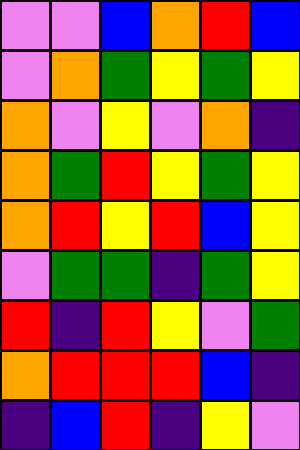[["violet", "violet", "blue", "orange", "red", "blue"], ["violet", "orange", "green", "yellow", "green", "yellow"], ["orange", "violet", "yellow", "violet", "orange", "indigo"], ["orange", "green", "red", "yellow", "green", "yellow"], ["orange", "red", "yellow", "red", "blue", "yellow"], ["violet", "green", "green", "indigo", "green", "yellow"], ["red", "indigo", "red", "yellow", "violet", "green"], ["orange", "red", "red", "red", "blue", "indigo"], ["indigo", "blue", "red", "indigo", "yellow", "violet"]]